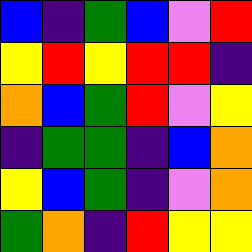[["blue", "indigo", "green", "blue", "violet", "red"], ["yellow", "red", "yellow", "red", "red", "indigo"], ["orange", "blue", "green", "red", "violet", "yellow"], ["indigo", "green", "green", "indigo", "blue", "orange"], ["yellow", "blue", "green", "indigo", "violet", "orange"], ["green", "orange", "indigo", "red", "yellow", "yellow"]]